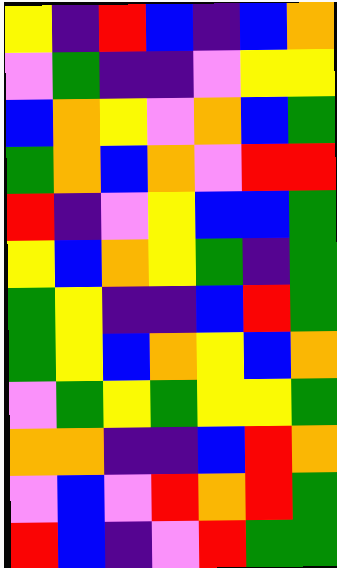[["yellow", "indigo", "red", "blue", "indigo", "blue", "orange"], ["violet", "green", "indigo", "indigo", "violet", "yellow", "yellow"], ["blue", "orange", "yellow", "violet", "orange", "blue", "green"], ["green", "orange", "blue", "orange", "violet", "red", "red"], ["red", "indigo", "violet", "yellow", "blue", "blue", "green"], ["yellow", "blue", "orange", "yellow", "green", "indigo", "green"], ["green", "yellow", "indigo", "indigo", "blue", "red", "green"], ["green", "yellow", "blue", "orange", "yellow", "blue", "orange"], ["violet", "green", "yellow", "green", "yellow", "yellow", "green"], ["orange", "orange", "indigo", "indigo", "blue", "red", "orange"], ["violet", "blue", "violet", "red", "orange", "red", "green"], ["red", "blue", "indigo", "violet", "red", "green", "green"]]